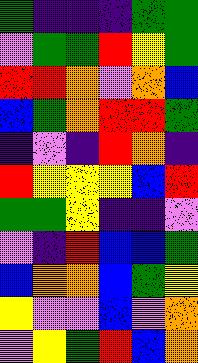[["green", "indigo", "indigo", "indigo", "green", "green"], ["violet", "green", "green", "red", "yellow", "green"], ["red", "red", "orange", "violet", "orange", "blue"], ["blue", "green", "orange", "red", "red", "green"], ["indigo", "violet", "indigo", "red", "orange", "indigo"], ["red", "yellow", "yellow", "yellow", "blue", "red"], ["green", "green", "yellow", "indigo", "indigo", "violet"], ["violet", "indigo", "red", "blue", "blue", "green"], ["blue", "orange", "orange", "blue", "green", "yellow"], ["yellow", "violet", "violet", "blue", "violet", "orange"], ["violet", "yellow", "green", "red", "blue", "orange"]]